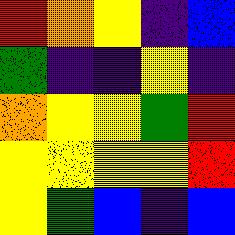[["red", "orange", "yellow", "indigo", "blue"], ["green", "indigo", "indigo", "yellow", "indigo"], ["orange", "yellow", "yellow", "green", "red"], ["yellow", "yellow", "yellow", "yellow", "red"], ["yellow", "green", "blue", "indigo", "blue"]]